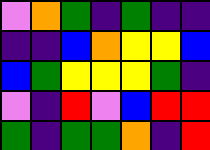[["violet", "orange", "green", "indigo", "green", "indigo", "indigo"], ["indigo", "indigo", "blue", "orange", "yellow", "yellow", "blue"], ["blue", "green", "yellow", "yellow", "yellow", "green", "indigo"], ["violet", "indigo", "red", "violet", "blue", "red", "red"], ["green", "indigo", "green", "green", "orange", "indigo", "red"]]